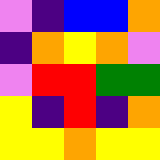[["violet", "indigo", "blue", "blue", "orange"], ["indigo", "orange", "yellow", "orange", "violet"], ["violet", "red", "red", "green", "green"], ["yellow", "indigo", "red", "indigo", "orange"], ["yellow", "yellow", "orange", "yellow", "yellow"]]